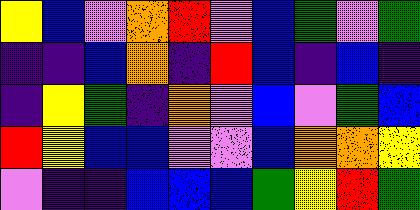[["yellow", "blue", "violet", "orange", "red", "violet", "blue", "green", "violet", "green"], ["indigo", "indigo", "blue", "orange", "indigo", "red", "blue", "indigo", "blue", "indigo"], ["indigo", "yellow", "green", "indigo", "orange", "violet", "blue", "violet", "green", "blue"], ["red", "yellow", "blue", "blue", "violet", "violet", "blue", "orange", "orange", "yellow"], ["violet", "indigo", "indigo", "blue", "blue", "blue", "green", "yellow", "red", "green"]]